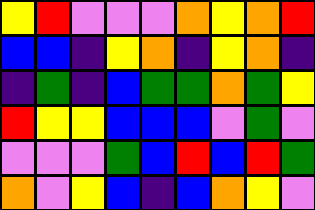[["yellow", "red", "violet", "violet", "violet", "orange", "yellow", "orange", "red"], ["blue", "blue", "indigo", "yellow", "orange", "indigo", "yellow", "orange", "indigo"], ["indigo", "green", "indigo", "blue", "green", "green", "orange", "green", "yellow"], ["red", "yellow", "yellow", "blue", "blue", "blue", "violet", "green", "violet"], ["violet", "violet", "violet", "green", "blue", "red", "blue", "red", "green"], ["orange", "violet", "yellow", "blue", "indigo", "blue", "orange", "yellow", "violet"]]